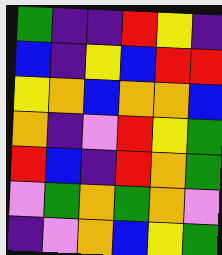[["green", "indigo", "indigo", "red", "yellow", "indigo"], ["blue", "indigo", "yellow", "blue", "red", "red"], ["yellow", "orange", "blue", "orange", "orange", "blue"], ["orange", "indigo", "violet", "red", "yellow", "green"], ["red", "blue", "indigo", "red", "orange", "green"], ["violet", "green", "orange", "green", "orange", "violet"], ["indigo", "violet", "orange", "blue", "yellow", "green"]]